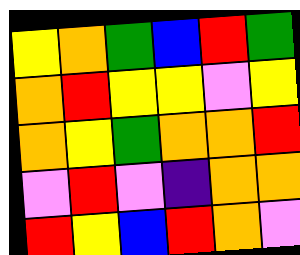[["yellow", "orange", "green", "blue", "red", "green"], ["orange", "red", "yellow", "yellow", "violet", "yellow"], ["orange", "yellow", "green", "orange", "orange", "red"], ["violet", "red", "violet", "indigo", "orange", "orange"], ["red", "yellow", "blue", "red", "orange", "violet"]]